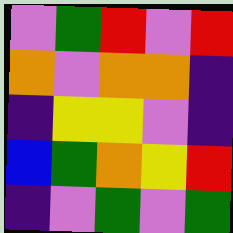[["violet", "green", "red", "violet", "red"], ["orange", "violet", "orange", "orange", "indigo"], ["indigo", "yellow", "yellow", "violet", "indigo"], ["blue", "green", "orange", "yellow", "red"], ["indigo", "violet", "green", "violet", "green"]]